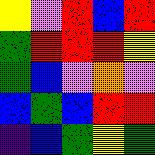[["yellow", "violet", "red", "blue", "red"], ["green", "red", "red", "red", "yellow"], ["green", "blue", "violet", "orange", "violet"], ["blue", "green", "blue", "red", "red"], ["indigo", "blue", "green", "yellow", "green"]]